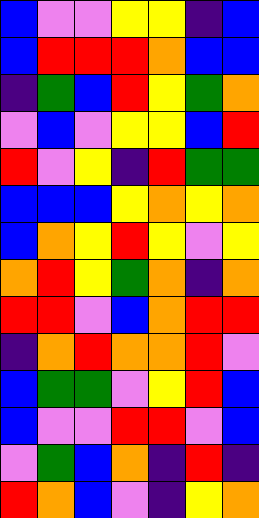[["blue", "violet", "violet", "yellow", "yellow", "indigo", "blue"], ["blue", "red", "red", "red", "orange", "blue", "blue"], ["indigo", "green", "blue", "red", "yellow", "green", "orange"], ["violet", "blue", "violet", "yellow", "yellow", "blue", "red"], ["red", "violet", "yellow", "indigo", "red", "green", "green"], ["blue", "blue", "blue", "yellow", "orange", "yellow", "orange"], ["blue", "orange", "yellow", "red", "yellow", "violet", "yellow"], ["orange", "red", "yellow", "green", "orange", "indigo", "orange"], ["red", "red", "violet", "blue", "orange", "red", "red"], ["indigo", "orange", "red", "orange", "orange", "red", "violet"], ["blue", "green", "green", "violet", "yellow", "red", "blue"], ["blue", "violet", "violet", "red", "red", "violet", "blue"], ["violet", "green", "blue", "orange", "indigo", "red", "indigo"], ["red", "orange", "blue", "violet", "indigo", "yellow", "orange"]]